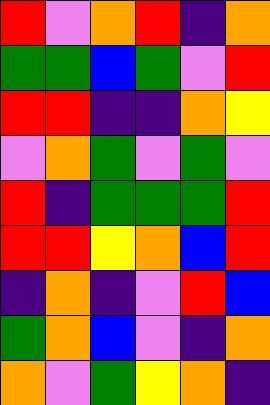[["red", "violet", "orange", "red", "indigo", "orange"], ["green", "green", "blue", "green", "violet", "red"], ["red", "red", "indigo", "indigo", "orange", "yellow"], ["violet", "orange", "green", "violet", "green", "violet"], ["red", "indigo", "green", "green", "green", "red"], ["red", "red", "yellow", "orange", "blue", "red"], ["indigo", "orange", "indigo", "violet", "red", "blue"], ["green", "orange", "blue", "violet", "indigo", "orange"], ["orange", "violet", "green", "yellow", "orange", "indigo"]]